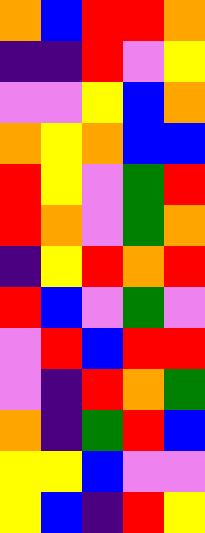[["orange", "blue", "red", "red", "orange"], ["indigo", "indigo", "red", "violet", "yellow"], ["violet", "violet", "yellow", "blue", "orange"], ["orange", "yellow", "orange", "blue", "blue"], ["red", "yellow", "violet", "green", "red"], ["red", "orange", "violet", "green", "orange"], ["indigo", "yellow", "red", "orange", "red"], ["red", "blue", "violet", "green", "violet"], ["violet", "red", "blue", "red", "red"], ["violet", "indigo", "red", "orange", "green"], ["orange", "indigo", "green", "red", "blue"], ["yellow", "yellow", "blue", "violet", "violet"], ["yellow", "blue", "indigo", "red", "yellow"]]